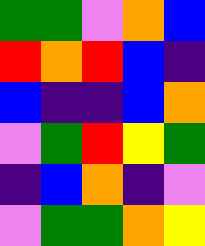[["green", "green", "violet", "orange", "blue"], ["red", "orange", "red", "blue", "indigo"], ["blue", "indigo", "indigo", "blue", "orange"], ["violet", "green", "red", "yellow", "green"], ["indigo", "blue", "orange", "indigo", "violet"], ["violet", "green", "green", "orange", "yellow"]]